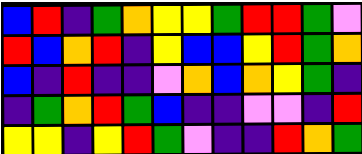[["blue", "red", "indigo", "green", "orange", "yellow", "yellow", "green", "red", "red", "green", "violet"], ["red", "blue", "orange", "red", "indigo", "yellow", "blue", "blue", "yellow", "red", "green", "orange"], ["blue", "indigo", "red", "indigo", "indigo", "violet", "orange", "blue", "orange", "yellow", "green", "indigo"], ["indigo", "green", "orange", "red", "green", "blue", "indigo", "indigo", "violet", "violet", "indigo", "red"], ["yellow", "yellow", "indigo", "yellow", "red", "green", "violet", "indigo", "indigo", "red", "orange", "green"]]